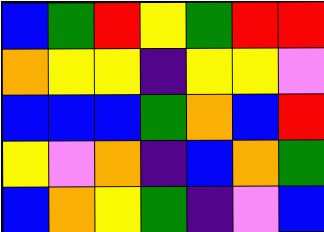[["blue", "green", "red", "yellow", "green", "red", "red"], ["orange", "yellow", "yellow", "indigo", "yellow", "yellow", "violet"], ["blue", "blue", "blue", "green", "orange", "blue", "red"], ["yellow", "violet", "orange", "indigo", "blue", "orange", "green"], ["blue", "orange", "yellow", "green", "indigo", "violet", "blue"]]